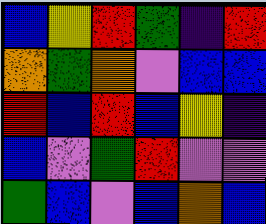[["blue", "yellow", "red", "green", "indigo", "red"], ["orange", "green", "orange", "violet", "blue", "blue"], ["red", "blue", "red", "blue", "yellow", "indigo"], ["blue", "violet", "green", "red", "violet", "violet"], ["green", "blue", "violet", "blue", "orange", "blue"]]